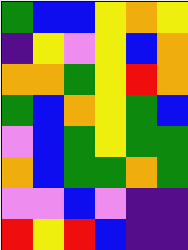[["green", "blue", "blue", "yellow", "orange", "yellow"], ["indigo", "yellow", "violet", "yellow", "blue", "orange"], ["orange", "orange", "green", "yellow", "red", "orange"], ["green", "blue", "orange", "yellow", "green", "blue"], ["violet", "blue", "green", "yellow", "green", "green"], ["orange", "blue", "green", "green", "orange", "green"], ["violet", "violet", "blue", "violet", "indigo", "indigo"], ["red", "yellow", "red", "blue", "indigo", "indigo"]]